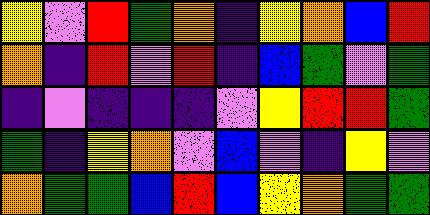[["yellow", "violet", "red", "green", "orange", "indigo", "yellow", "orange", "blue", "red"], ["orange", "indigo", "red", "violet", "red", "indigo", "blue", "green", "violet", "green"], ["indigo", "violet", "indigo", "indigo", "indigo", "violet", "yellow", "red", "red", "green"], ["green", "indigo", "yellow", "orange", "violet", "blue", "violet", "indigo", "yellow", "violet"], ["orange", "green", "green", "blue", "red", "blue", "yellow", "orange", "green", "green"]]